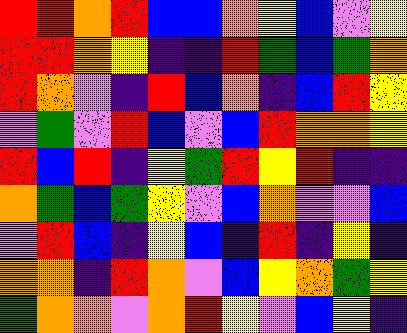[["red", "red", "orange", "red", "blue", "blue", "orange", "yellow", "blue", "violet", "yellow"], ["red", "red", "orange", "yellow", "indigo", "indigo", "red", "green", "blue", "green", "orange"], ["red", "orange", "violet", "indigo", "red", "blue", "orange", "indigo", "blue", "red", "yellow"], ["violet", "green", "violet", "red", "blue", "violet", "blue", "red", "orange", "orange", "yellow"], ["red", "blue", "red", "indigo", "yellow", "green", "red", "yellow", "red", "indigo", "indigo"], ["orange", "green", "blue", "green", "yellow", "violet", "blue", "orange", "violet", "violet", "blue"], ["violet", "red", "blue", "indigo", "yellow", "blue", "indigo", "red", "indigo", "yellow", "indigo"], ["orange", "orange", "indigo", "red", "orange", "violet", "blue", "yellow", "orange", "green", "yellow"], ["green", "orange", "orange", "violet", "orange", "red", "yellow", "violet", "blue", "yellow", "indigo"]]